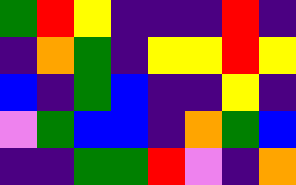[["green", "red", "yellow", "indigo", "indigo", "indigo", "red", "indigo"], ["indigo", "orange", "green", "indigo", "yellow", "yellow", "red", "yellow"], ["blue", "indigo", "green", "blue", "indigo", "indigo", "yellow", "indigo"], ["violet", "green", "blue", "blue", "indigo", "orange", "green", "blue"], ["indigo", "indigo", "green", "green", "red", "violet", "indigo", "orange"]]